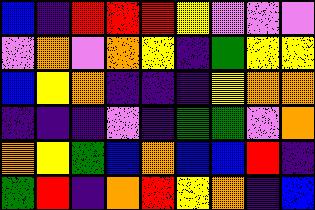[["blue", "indigo", "red", "red", "red", "yellow", "violet", "violet", "violet"], ["violet", "orange", "violet", "orange", "yellow", "indigo", "green", "yellow", "yellow"], ["blue", "yellow", "orange", "indigo", "indigo", "indigo", "yellow", "orange", "orange"], ["indigo", "indigo", "indigo", "violet", "indigo", "green", "green", "violet", "orange"], ["orange", "yellow", "green", "blue", "orange", "blue", "blue", "red", "indigo"], ["green", "red", "indigo", "orange", "red", "yellow", "orange", "indigo", "blue"]]